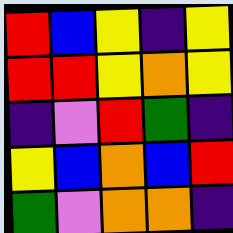[["red", "blue", "yellow", "indigo", "yellow"], ["red", "red", "yellow", "orange", "yellow"], ["indigo", "violet", "red", "green", "indigo"], ["yellow", "blue", "orange", "blue", "red"], ["green", "violet", "orange", "orange", "indigo"]]